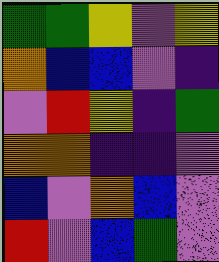[["green", "green", "yellow", "violet", "yellow"], ["orange", "blue", "blue", "violet", "indigo"], ["violet", "red", "yellow", "indigo", "green"], ["orange", "orange", "indigo", "indigo", "violet"], ["blue", "violet", "orange", "blue", "violet"], ["red", "violet", "blue", "green", "violet"]]